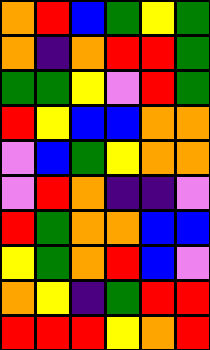[["orange", "red", "blue", "green", "yellow", "green"], ["orange", "indigo", "orange", "red", "red", "green"], ["green", "green", "yellow", "violet", "red", "green"], ["red", "yellow", "blue", "blue", "orange", "orange"], ["violet", "blue", "green", "yellow", "orange", "orange"], ["violet", "red", "orange", "indigo", "indigo", "violet"], ["red", "green", "orange", "orange", "blue", "blue"], ["yellow", "green", "orange", "red", "blue", "violet"], ["orange", "yellow", "indigo", "green", "red", "red"], ["red", "red", "red", "yellow", "orange", "red"]]